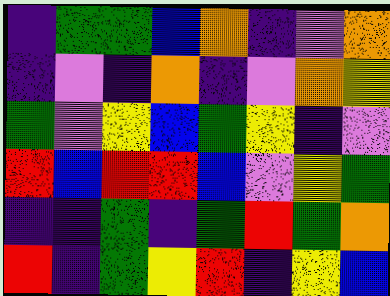[["indigo", "green", "green", "blue", "orange", "indigo", "violet", "orange"], ["indigo", "violet", "indigo", "orange", "indigo", "violet", "orange", "yellow"], ["green", "violet", "yellow", "blue", "green", "yellow", "indigo", "violet"], ["red", "blue", "red", "red", "blue", "violet", "yellow", "green"], ["indigo", "indigo", "green", "indigo", "green", "red", "green", "orange"], ["red", "indigo", "green", "yellow", "red", "indigo", "yellow", "blue"]]